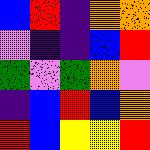[["blue", "red", "indigo", "orange", "orange"], ["violet", "indigo", "indigo", "blue", "red"], ["green", "violet", "green", "orange", "violet"], ["indigo", "blue", "red", "blue", "orange"], ["red", "blue", "yellow", "yellow", "red"]]